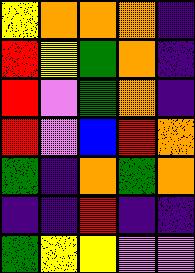[["yellow", "orange", "orange", "orange", "indigo"], ["red", "yellow", "green", "orange", "indigo"], ["red", "violet", "green", "orange", "indigo"], ["red", "violet", "blue", "red", "orange"], ["green", "indigo", "orange", "green", "orange"], ["indigo", "indigo", "red", "indigo", "indigo"], ["green", "yellow", "yellow", "violet", "violet"]]